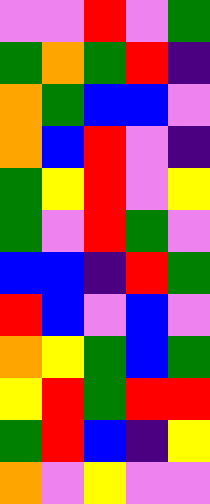[["violet", "violet", "red", "violet", "green"], ["green", "orange", "green", "red", "indigo"], ["orange", "green", "blue", "blue", "violet"], ["orange", "blue", "red", "violet", "indigo"], ["green", "yellow", "red", "violet", "yellow"], ["green", "violet", "red", "green", "violet"], ["blue", "blue", "indigo", "red", "green"], ["red", "blue", "violet", "blue", "violet"], ["orange", "yellow", "green", "blue", "green"], ["yellow", "red", "green", "red", "red"], ["green", "red", "blue", "indigo", "yellow"], ["orange", "violet", "yellow", "violet", "violet"]]